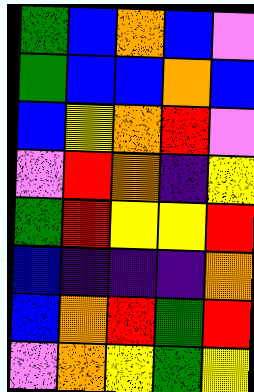[["green", "blue", "orange", "blue", "violet"], ["green", "blue", "blue", "orange", "blue"], ["blue", "yellow", "orange", "red", "violet"], ["violet", "red", "orange", "indigo", "yellow"], ["green", "red", "yellow", "yellow", "red"], ["blue", "indigo", "indigo", "indigo", "orange"], ["blue", "orange", "red", "green", "red"], ["violet", "orange", "yellow", "green", "yellow"]]